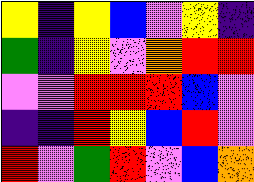[["yellow", "indigo", "yellow", "blue", "violet", "yellow", "indigo"], ["green", "indigo", "yellow", "violet", "orange", "red", "red"], ["violet", "violet", "red", "red", "red", "blue", "violet"], ["indigo", "indigo", "red", "yellow", "blue", "red", "violet"], ["red", "violet", "green", "red", "violet", "blue", "orange"]]